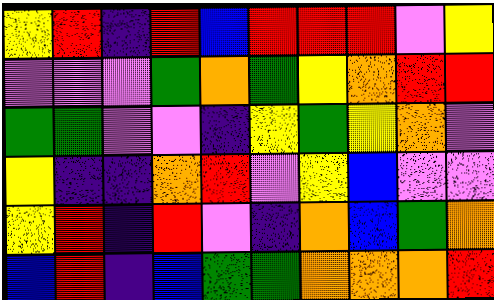[["yellow", "red", "indigo", "red", "blue", "red", "red", "red", "violet", "yellow"], ["violet", "violet", "violet", "green", "orange", "green", "yellow", "orange", "red", "red"], ["green", "green", "violet", "violet", "indigo", "yellow", "green", "yellow", "orange", "violet"], ["yellow", "indigo", "indigo", "orange", "red", "violet", "yellow", "blue", "violet", "violet"], ["yellow", "red", "indigo", "red", "violet", "indigo", "orange", "blue", "green", "orange"], ["blue", "red", "indigo", "blue", "green", "green", "orange", "orange", "orange", "red"]]